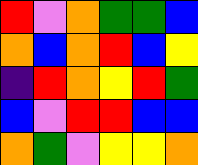[["red", "violet", "orange", "green", "green", "blue"], ["orange", "blue", "orange", "red", "blue", "yellow"], ["indigo", "red", "orange", "yellow", "red", "green"], ["blue", "violet", "red", "red", "blue", "blue"], ["orange", "green", "violet", "yellow", "yellow", "orange"]]